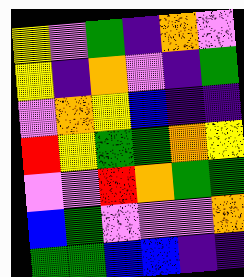[["yellow", "violet", "green", "indigo", "orange", "violet"], ["yellow", "indigo", "orange", "violet", "indigo", "green"], ["violet", "orange", "yellow", "blue", "indigo", "indigo"], ["red", "yellow", "green", "green", "orange", "yellow"], ["violet", "violet", "red", "orange", "green", "green"], ["blue", "green", "violet", "violet", "violet", "orange"], ["green", "green", "blue", "blue", "indigo", "indigo"]]